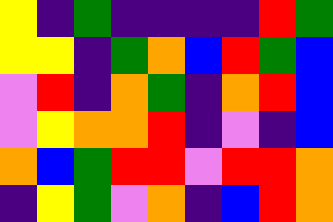[["yellow", "indigo", "green", "indigo", "indigo", "indigo", "indigo", "red", "green"], ["yellow", "yellow", "indigo", "green", "orange", "blue", "red", "green", "blue"], ["violet", "red", "indigo", "orange", "green", "indigo", "orange", "red", "blue"], ["violet", "yellow", "orange", "orange", "red", "indigo", "violet", "indigo", "blue"], ["orange", "blue", "green", "red", "red", "violet", "red", "red", "orange"], ["indigo", "yellow", "green", "violet", "orange", "indigo", "blue", "red", "orange"]]